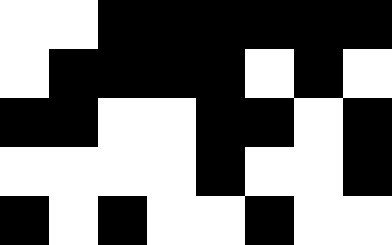[["white", "white", "black", "black", "black", "black", "black", "black"], ["white", "black", "black", "black", "black", "white", "black", "white"], ["black", "black", "white", "white", "black", "black", "white", "black"], ["white", "white", "white", "white", "black", "white", "white", "black"], ["black", "white", "black", "white", "white", "black", "white", "white"]]